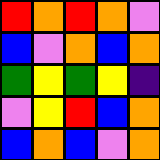[["red", "orange", "red", "orange", "violet"], ["blue", "violet", "orange", "blue", "orange"], ["green", "yellow", "green", "yellow", "indigo"], ["violet", "yellow", "red", "blue", "orange"], ["blue", "orange", "blue", "violet", "orange"]]